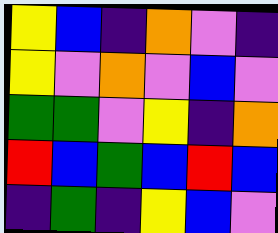[["yellow", "blue", "indigo", "orange", "violet", "indigo"], ["yellow", "violet", "orange", "violet", "blue", "violet"], ["green", "green", "violet", "yellow", "indigo", "orange"], ["red", "blue", "green", "blue", "red", "blue"], ["indigo", "green", "indigo", "yellow", "blue", "violet"]]